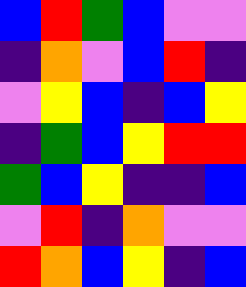[["blue", "red", "green", "blue", "violet", "violet"], ["indigo", "orange", "violet", "blue", "red", "indigo"], ["violet", "yellow", "blue", "indigo", "blue", "yellow"], ["indigo", "green", "blue", "yellow", "red", "red"], ["green", "blue", "yellow", "indigo", "indigo", "blue"], ["violet", "red", "indigo", "orange", "violet", "violet"], ["red", "orange", "blue", "yellow", "indigo", "blue"]]